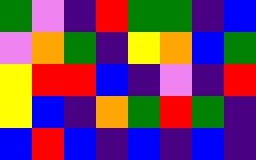[["green", "violet", "indigo", "red", "green", "green", "indigo", "blue"], ["violet", "orange", "green", "indigo", "yellow", "orange", "blue", "green"], ["yellow", "red", "red", "blue", "indigo", "violet", "indigo", "red"], ["yellow", "blue", "indigo", "orange", "green", "red", "green", "indigo"], ["blue", "red", "blue", "indigo", "blue", "indigo", "blue", "indigo"]]